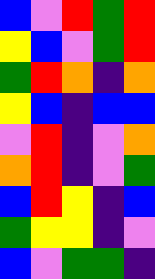[["blue", "violet", "red", "green", "red"], ["yellow", "blue", "violet", "green", "red"], ["green", "red", "orange", "indigo", "orange"], ["yellow", "blue", "indigo", "blue", "blue"], ["violet", "red", "indigo", "violet", "orange"], ["orange", "red", "indigo", "violet", "green"], ["blue", "red", "yellow", "indigo", "blue"], ["green", "yellow", "yellow", "indigo", "violet"], ["blue", "violet", "green", "green", "indigo"]]